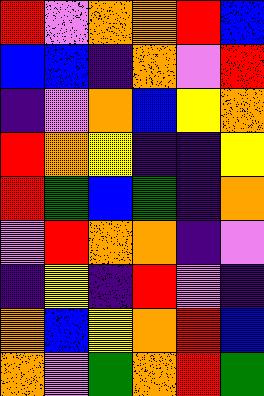[["red", "violet", "orange", "orange", "red", "blue"], ["blue", "blue", "indigo", "orange", "violet", "red"], ["indigo", "violet", "orange", "blue", "yellow", "orange"], ["red", "orange", "yellow", "indigo", "indigo", "yellow"], ["red", "green", "blue", "green", "indigo", "orange"], ["violet", "red", "orange", "orange", "indigo", "violet"], ["indigo", "yellow", "indigo", "red", "violet", "indigo"], ["orange", "blue", "yellow", "orange", "red", "blue"], ["orange", "violet", "green", "orange", "red", "green"]]